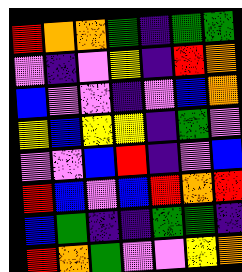[["red", "orange", "orange", "green", "indigo", "green", "green"], ["violet", "indigo", "violet", "yellow", "indigo", "red", "orange"], ["blue", "violet", "violet", "indigo", "violet", "blue", "orange"], ["yellow", "blue", "yellow", "yellow", "indigo", "green", "violet"], ["violet", "violet", "blue", "red", "indigo", "violet", "blue"], ["red", "blue", "violet", "blue", "red", "orange", "red"], ["blue", "green", "indigo", "indigo", "green", "green", "indigo"], ["red", "orange", "green", "violet", "violet", "yellow", "orange"]]